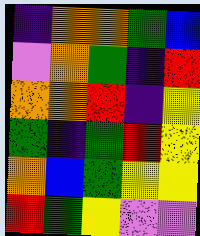[["indigo", "orange", "orange", "green", "blue"], ["violet", "orange", "green", "indigo", "red"], ["orange", "orange", "red", "indigo", "yellow"], ["green", "indigo", "green", "red", "yellow"], ["orange", "blue", "green", "yellow", "yellow"], ["red", "green", "yellow", "violet", "violet"]]